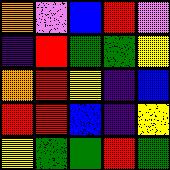[["orange", "violet", "blue", "red", "violet"], ["indigo", "red", "green", "green", "yellow"], ["orange", "red", "yellow", "indigo", "blue"], ["red", "red", "blue", "indigo", "yellow"], ["yellow", "green", "green", "red", "green"]]